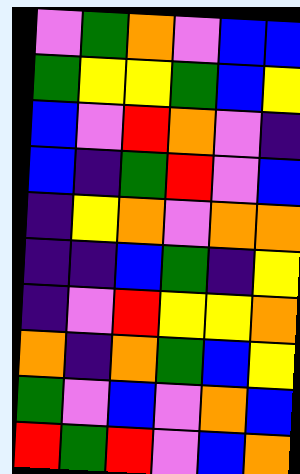[["violet", "green", "orange", "violet", "blue", "blue"], ["green", "yellow", "yellow", "green", "blue", "yellow"], ["blue", "violet", "red", "orange", "violet", "indigo"], ["blue", "indigo", "green", "red", "violet", "blue"], ["indigo", "yellow", "orange", "violet", "orange", "orange"], ["indigo", "indigo", "blue", "green", "indigo", "yellow"], ["indigo", "violet", "red", "yellow", "yellow", "orange"], ["orange", "indigo", "orange", "green", "blue", "yellow"], ["green", "violet", "blue", "violet", "orange", "blue"], ["red", "green", "red", "violet", "blue", "orange"]]